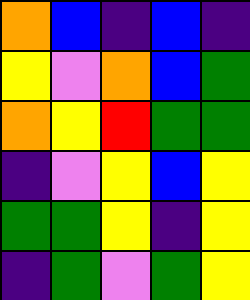[["orange", "blue", "indigo", "blue", "indigo"], ["yellow", "violet", "orange", "blue", "green"], ["orange", "yellow", "red", "green", "green"], ["indigo", "violet", "yellow", "blue", "yellow"], ["green", "green", "yellow", "indigo", "yellow"], ["indigo", "green", "violet", "green", "yellow"]]